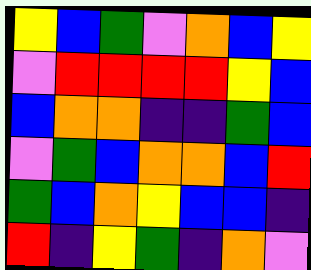[["yellow", "blue", "green", "violet", "orange", "blue", "yellow"], ["violet", "red", "red", "red", "red", "yellow", "blue"], ["blue", "orange", "orange", "indigo", "indigo", "green", "blue"], ["violet", "green", "blue", "orange", "orange", "blue", "red"], ["green", "blue", "orange", "yellow", "blue", "blue", "indigo"], ["red", "indigo", "yellow", "green", "indigo", "orange", "violet"]]